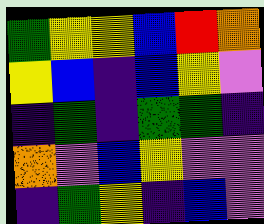[["green", "yellow", "yellow", "blue", "red", "orange"], ["yellow", "blue", "indigo", "blue", "yellow", "violet"], ["indigo", "green", "indigo", "green", "green", "indigo"], ["orange", "violet", "blue", "yellow", "violet", "violet"], ["indigo", "green", "yellow", "indigo", "blue", "violet"]]